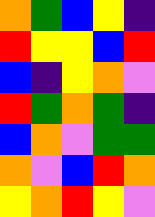[["orange", "green", "blue", "yellow", "indigo"], ["red", "yellow", "yellow", "blue", "red"], ["blue", "indigo", "yellow", "orange", "violet"], ["red", "green", "orange", "green", "indigo"], ["blue", "orange", "violet", "green", "green"], ["orange", "violet", "blue", "red", "orange"], ["yellow", "orange", "red", "yellow", "violet"]]